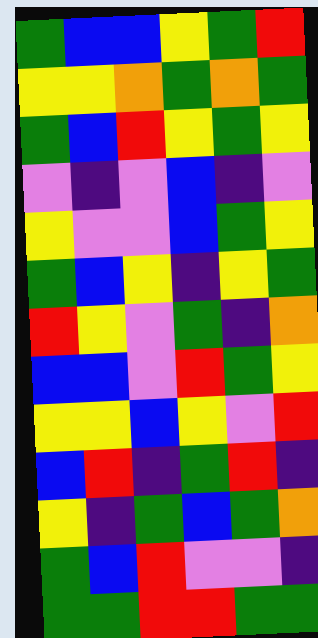[["green", "blue", "blue", "yellow", "green", "red"], ["yellow", "yellow", "orange", "green", "orange", "green"], ["green", "blue", "red", "yellow", "green", "yellow"], ["violet", "indigo", "violet", "blue", "indigo", "violet"], ["yellow", "violet", "violet", "blue", "green", "yellow"], ["green", "blue", "yellow", "indigo", "yellow", "green"], ["red", "yellow", "violet", "green", "indigo", "orange"], ["blue", "blue", "violet", "red", "green", "yellow"], ["yellow", "yellow", "blue", "yellow", "violet", "red"], ["blue", "red", "indigo", "green", "red", "indigo"], ["yellow", "indigo", "green", "blue", "green", "orange"], ["green", "blue", "red", "violet", "violet", "indigo"], ["green", "green", "red", "red", "green", "green"]]